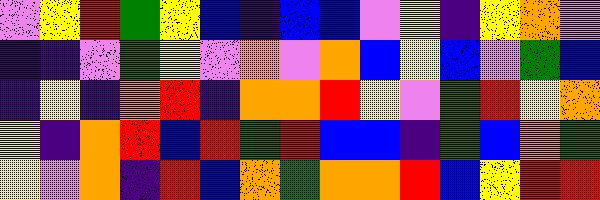[["violet", "yellow", "red", "green", "yellow", "blue", "indigo", "blue", "blue", "violet", "yellow", "indigo", "yellow", "orange", "violet"], ["indigo", "indigo", "violet", "green", "yellow", "violet", "orange", "violet", "orange", "blue", "yellow", "blue", "violet", "green", "blue"], ["indigo", "yellow", "indigo", "orange", "red", "indigo", "orange", "orange", "red", "yellow", "violet", "green", "red", "yellow", "orange"], ["yellow", "indigo", "orange", "red", "blue", "red", "green", "red", "blue", "blue", "indigo", "green", "blue", "orange", "green"], ["yellow", "violet", "orange", "indigo", "red", "blue", "orange", "green", "orange", "orange", "red", "blue", "yellow", "red", "red"]]